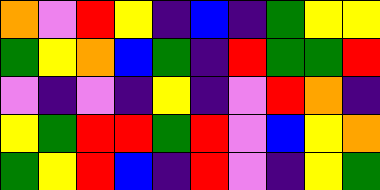[["orange", "violet", "red", "yellow", "indigo", "blue", "indigo", "green", "yellow", "yellow"], ["green", "yellow", "orange", "blue", "green", "indigo", "red", "green", "green", "red"], ["violet", "indigo", "violet", "indigo", "yellow", "indigo", "violet", "red", "orange", "indigo"], ["yellow", "green", "red", "red", "green", "red", "violet", "blue", "yellow", "orange"], ["green", "yellow", "red", "blue", "indigo", "red", "violet", "indigo", "yellow", "green"]]